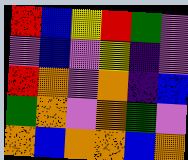[["red", "blue", "yellow", "red", "green", "violet"], ["violet", "blue", "violet", "yellow", "indigo", "violet"], ["red", "orange", "violet", "orange", "indigo", "blue"], ["green", "orange", "violet", "orange", "green", "violet"], ["orange", "blue", "orange", "orange", "blue", "orange"]]